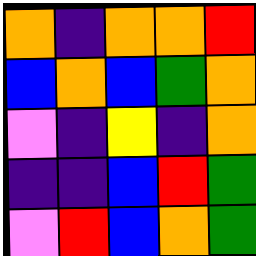[["orange", "indigo", "orange", "orange", "red"], ["blue", "orange", "blue", "green", "orange"], ["violet", "indigo", "yellow", "indigo", "orange"], ["indigo", "indigo", "blue", "red", "green"], ["violet", "red", "blue", "orange", "green"]]